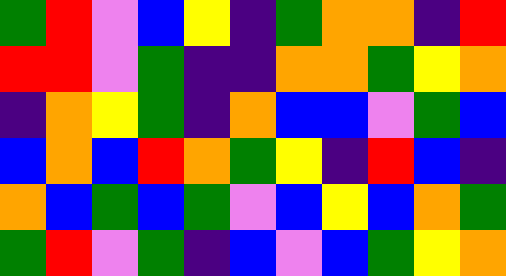[["green", "red", "violet", "blue", "yellow", "indigo", "green", "orange", "orange", "indigo", "red"], ["red", "red", "violet", "green", "indigo", "indigo", "orange", "orange", "green", "yellow", "orange"], ["indigo", "orange", "yellow", "green", "indigo", "orange", "blue", "blue", "violet", "green", "blue"], ["blue", "orange", "blue", "red", "orange", "green", "yellow", "indigo", "red", "blue", "indigo"], ["orange", "blue", "green", "blue", "green", "violet", "blue", "yellow", "blue", "orange", "green"], ["green", "red", "violet", "green", "indigo", "blue", "violet", "blue", "green", "yellow", "orange"]]